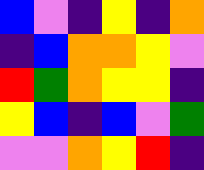[["blue", "violet", "indigo", "yellow", "indigo", "orange"], ["indigo", "blue", "orange", "orange", "yellow", "violet"], ["red", "green", "orange", "yellow", "yellow", "indigo"], ["yellow", "blue", "indigo", "blue", "violet", "green"], ["violet", "violet", "orange", "yellow", "red", "indigo"]]